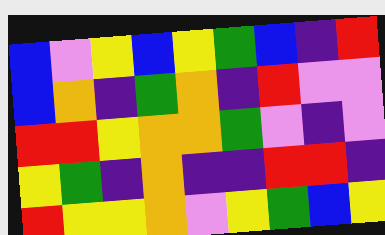[["blue", "violet", "yellow", "blue", "yellow", "green", "blue", "indigo", "red"], ["blue", "orange", "indigo", "green", "orange", "indigo", "red", "violet", "violet"], ["red", "red", "yellow", "orange", "orange", "green", "violet", "indigo", "violet"], ["yellow", "green", "indigo", "orange", "indigo", "indigo", "red", "red", "indigo"], ["red", "yellow", "yellow", "orange", "violet", "yellow", "green", "blue", "yellow"]]